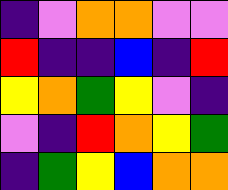[["indigo", "violet", "orange", "orange", "violet", "violet"], ["red", "indigo", "indigo", "blue", "indigo", "red"], ["yellow", "orange", "green", "yellow", "violet", "indigo"], ["violet", "indigo", "red", "orange", "yellow", "green"], ["indigo", "green", "yellow", "blue", "orange", "orange"]]